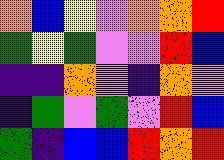[["orange", "blue", "yellow", "violet", "orange", "orange", "red"], ["green", "yellow", "green", "violet", "violet", "red", "blue"], ["indigo", "indigo", "orange", "violet", "indigo", "orange", "violet"], ["indigo", "green", "violet", "green", "violet", "red", "blue"], ["green", "indigo", "blue", "blue", "red", "orange", "red"]]